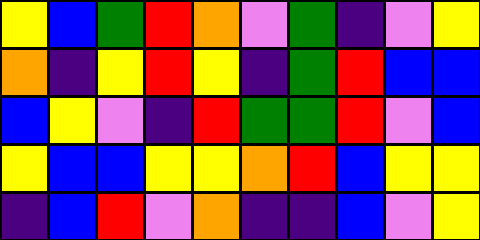[["yellow", "blue", "green", "red", "orange", "violet", "green", "indigo", "violet", "yellow"], ["orange", "indigo", "yellow", "red", "yellow", "indigo", "green", "red", "blue", "blue"], ["blue", "yellow", "violet", "indigo", "red", "green", "green", "red", "violet", "blue"], ["yellow", "blue", "blue", "yellow", "yellow", "orange", "red", "blue", "yellow", "yellow"], ["indigo", "blue", "red", "violet", "orange", "indigo", "indigo", "blue", "violet", "yellow"]]